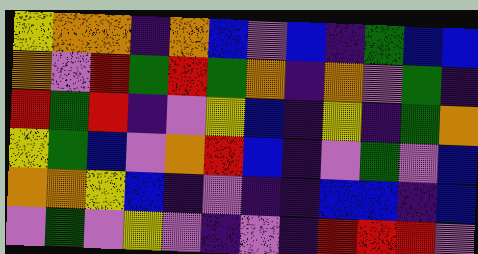[["yellow", "orange", "orange", "indigo", "orange", "blue", "violet", "blue", "indigo", "green", "blue", "blue"], ["orange", "violet", "red", "green", "red", "green", "orange", "indigo", "orange", "violet", "green", "indigo"], ["red", "green", "red", "indigo", "violet", "yellow", "blue", "indigo", "yellow", "indigo", "green", "orange"], ["yellow", "green", "blue", "violet", "orange", "red", "blue", "indigo", "violet", "green", "violet", "blue"], ["orange", "orange", "yellow", "blue", "indigo", "violet", "indigo", "indigo", "blue", "blue", "indigo", "blue"], ["violet", "green", "violet", "yellow", "violet", "indigo", "violet", "indigo", "red", "red", "red", "violet"]]